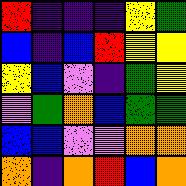[["red", "indigo", "indigo", "indigo", "yellow", "green"], ["blue", "indigo", "blue", "red", "yellow", "yellow"], ["yellow", "blue", "violet", "indigo", "green", "yellow"], ["violet", "green", "orange", "blue", "green", "green"], ["blue", "blue", "violet", "violet", "orange", "orange"], ["orange", "indigo", "orange", "red", "blue", "orange"]]